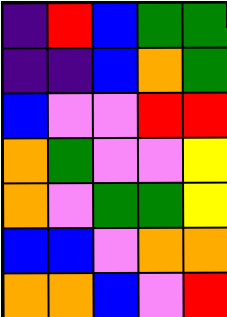[["indigo", "red", "blue", "green", "green"], ["indigo", "indigo", "blue", "orange", "green"], ["blue", "violet", "violet", "red", "red"], ["orange", "green", "violet", "violet", "yellow"], ["orange", "violet", "green", "green", "yellow"], ["blue", "blue", "violet", "orange", "orange"], ["orange", "orange", "blue", "violet", "red"]]